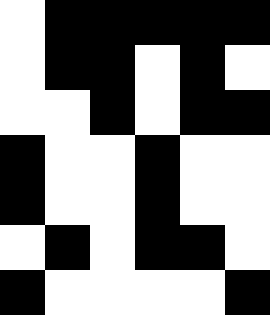[["white", "black", "black", "black", "black", "black"], ["white", "black", "black", "white", "black", "white"], ["white", "white", "black", "white", "black", "black"], ["black", "white", "white", "black", "white", "white"], ["black", "white", "white", "black", "white", "white"], ["white", "black", "white", "black", "black", "white"], ["black", "white", "white", "white", "white", "black"]]